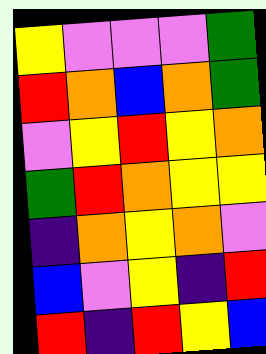[["yellow", "violet", "violet", "violet", "green"], ["red", "orange", "blue", "orange", "green"], ["violet", "yellow", "red", "yellow", "orange"], ["green", "red", "orange", "yellow", "yellow"], ["indigo", "orange", "yellow", "orange", "violet"], ["blue", "violet", "yellow", "indigo", "red"], ["red", "indigo", "red", "yellow", "blue"]]